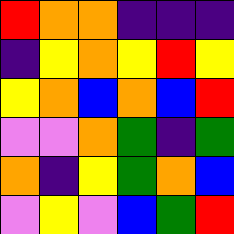[["red", "orange", "orange", "indigo", "indigo", "indigo"], ["indigo", "yellow", "orange", "yellow", "red", "yellow"], ["yellow", "orange", "blue", "orange", "blue", "red"], ["violet", "violet", "orange", "green", "indigo", "green"], ["orange", "indigo", "yellow", "green", "orange", "blue"], ["violet", "yellow", "violet", "blue", "green", "red"]]